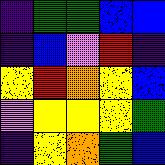[["indigo", "green", "green", "blue", "blue"], ["indigo", "blue", "violet", "red", "indigo"], ["yellow", "red", "orange", "yellow", "blue"], ["violet", "yellow", "yellow", "yellow", "green"], ["indigo", "yellow", "orange", "green", "blue"]]